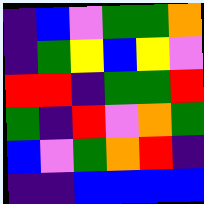[["indigo", "blue", "violet", "green", "green", "orange"], ["indigo", "green", "yellow", "blue", "yellow", "violet"], ["red", "red", "indigo", "green", "green", "red"], ["green", "indigo", "red", "violet", "orange", "green"], ["blue", "violet", "green", "orange", "red", "indigo"], ["indigo", "indigo", "blue", "blue", "blue", "blue"]]